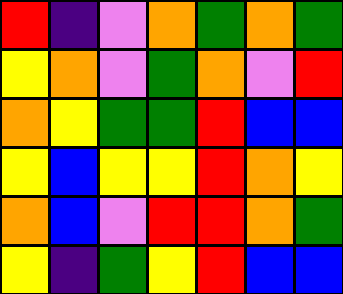[["red", "indigo", "violet", "orange", "green", "orange", "green"], ["yellow", "orange", "violet", "green", "orange", "violet", "red"], ["orange", "yellow", "green", "green", "red", "blue", "blue"], ["yellow", "blue", "yellow", "yellow", "red", "orange", "yellow"], ["orange", "blue", "violet", "red", "red", "orange", "green"], ["yellow", "indigo", "green", "yellow", "red", "blue", "blue"]]